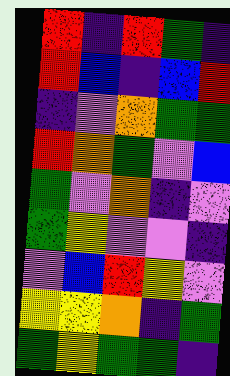[["red", "indigo", "red", "green", "indigo"], ["red", "blue", "indigo", "blue", "red"], ["indigo", "violet", "orange", "green", "green"], ["red", "orange", "green", "violet", "blue"], ["green", "violet", "orange", "indigo", "violet"], ["green", "yellow", "violet", "violet", "indigo"], ["violet", "blue", "red", "yellow", "violet"], ["yellow", "yellow", "orange", "indigo", "green"], ["green", "yellow", "green", "green", "indigo"]]